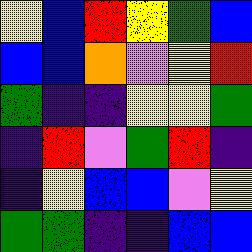[["yellow", "blue", "red", "yellow", "green", "blue"], ["blue", "blue", "orange", "violet", "yellow", "red"], ["green", "indigo", "indigo", "yellow", "yellow", "green"], ["indigo", "red", "violet", "green", "red", "indigo"], ["indigo", "yellow", "blue", "blue", "violet", "yellow"], ["green", "green", "indigo", "indigo", "blue", "blue"]]